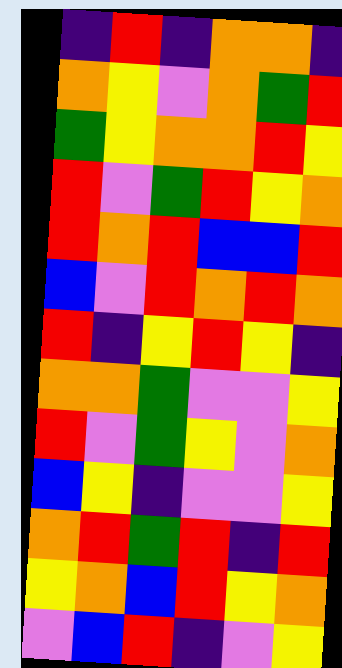[["indigo", "red", "indigo", "orange", "orange", "indigo"], ["orange", "yellow", "violet", "orange", "green", "red"], ["green", "yellow", "orange", "orange", "red", "yellow"], ["red", "violet", "green", "red", "yellow", "orange"], ["red", "orange", "red", "blue", "blue", "red"], ["blue", "violet", "red", "orange", "red", "orange"], ["red", "indigo", "yellow", "red", "yellow", "indigo"], ["orange", "orange", "green", "violet", "violet", "yellow"], ["red", "violet", "green", "yellow", "violet", "orange"], ["blue", "yellow", "indigo", "violet", "violet", "yellow"], ["orange", "red", "green", "red", "indigo", "red"], ["yellow", "orange", "blue", "red", "yellow", "orange"], ["violet", "blue", "red", "indigo", "violet", "yellow"]]